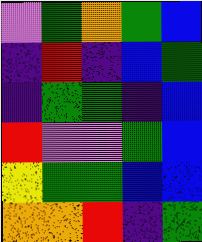[["violet", "green", "orange", "green", "blue"], ["indigo", "red", "indigo", "blue", "green"], ["indigo", "green", "green", "indigo", "blue"], ["red", "violet", "violet", "green", "blue"], ["yellow", "green", "green", "blue", "blue"], ["orange", "orange", "red", "indigo", "green"]]